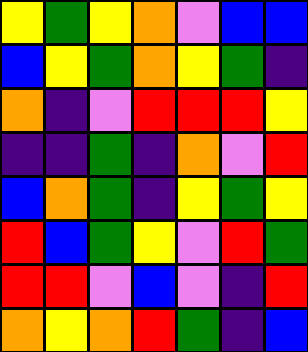[["yellow", "green", "yellow", "orange", "violet", "blue", "blue"], ["blue", "yellow", "green", "orange", "yellow", "green", "indigo"], ["orange", "indigo", "violet", "red", "red", "red", "yellow"], ["indigo", "indigo", "green", "indigo", "orange", "violet", "red"], ["blue", "orange", "green", "indigo", "yellow", "green", "yellow"], ["red", "blue", "green", "yellow", "violet", "red", "green"], ["red", "red", "violet", "blue", "violet", "indigo", "red"], ["orange", "yellow", "orange", "red", "green", "indigo", "blue"]]